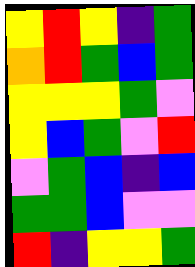[["yellow", "red", "yellow", "indigo", "green"], ["orange", "red", "green", "blue", "green"], ["yellow", "yellow", "yellow", "green", "violet"], ["yellow", "blue", "green", "violet", "red"], ["violet", "green", "blue", "indigo", "blue"], ["green", "green", "blue", "violet", "violet"], ["red", "indigo", "yellow", "yellow", "green"]]